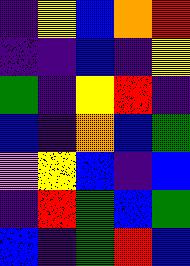[["indigo", "yellow", "blue", "orange", "red"], ["indigo", "indigo", "blue", "indigo", "yellow"], ["green", "indigo", "yellow", "red", "indigo"], ["blue", "indigo", "orange", "blue", "green"], ["violet", "yellow", "blue", "indigo", "blue"], ["indigo", "red", "green", "blue", "green"], ["blue", "indigo", "green", "red", "blue"]]